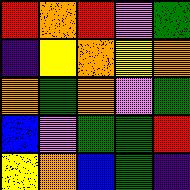[["red", "orange", "red", "violet", "green"], ["indigo", "yellow", "orange", "yellow", "orange"], ["orange", "green", "orange", "violet", "green"], ["blue", "violet", "green", "green", "red"], ["yellow", "orange", "blue", "green", "indigo"]]